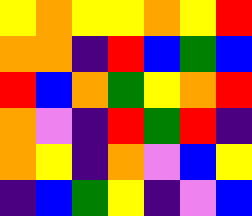[["yellow", "orange", "yellow", "yellow", "orange", "yellow", "red"], ["orange", "orange", "indigo", "red", "blue", "green", "blue"], ["red", "blue", "orange", "green", "yellow", "orange", "red"], ["orange", "violet", "indigo", "red", "green", "red", "indigo"], ["orange", "yellow", "indigo", "orange", "violet", "blue", "yellow"], ["indigo", "blue", "green", "yellow", "indigo", "violet", "blue"]]